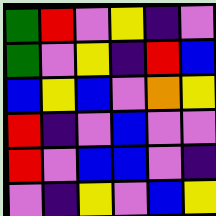[["green", "red", "violet", "yellow", "indigo", "violet"], ["green", "violet", "yellow", "indigo", "red", "blue"], ["blue", "yellow", "blue", "violet", "orange", "yellow"], ["red", "indigo", "violet", "blue", "violet", "violet"], ["red", "violet", "blue", "blue", "violet", "indigo"], ["violet", "indigo", "yellow", "violet", "blue", "yellow"]]